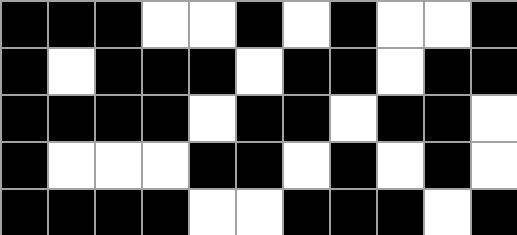[["black", "black", "black", "white", "white", "black", "white", "black", "white", "white", "black"], ["black", "white", "black", "black", "black", "white", "black", "black", "white", "black", "black"], ["black", "black", "black", "black", "white", "black", "black", "white", "black", "black", "white"], ["black", "white", "white", "white", "black", "black", "white", "black", "white", "black", "white"], ["black", "black", "black", "black", "white", "white", "black", "black", "black", "white", "black"]]